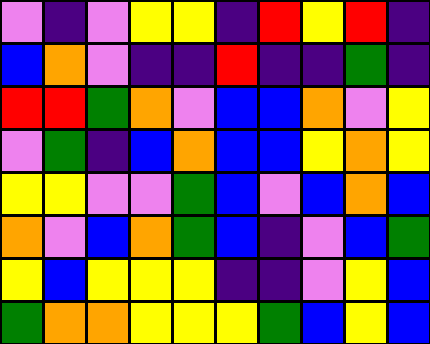[["violet", "indigo", "violet", "yellow", "yellow", "indigo", "red", "yellow", "red", "indigo"], ["blue", "orange", "violet", "indigo", "indigo", "red", "indigo", "indigo", "green", "indigo"], ["red", "red", "green", "orange", "violet", "blue", "blue", "orange", "violet", "yellow"], ["violet", "green", "indigo", "blue", "orange", "blue", "blue", "yellow", "orange", "yellow"], ["yellow", "yellow", "violet", "violet", "green", "blue", "violet", "blue", "orange", "blue"], ["orange", "violet", "blue", "orange", "green", "blue", "indigo", "violet", "blue", "green"], ["yellow", "blue", "yellow", "yellow", "yellow", "indigo", "indigo", "violet", "yellow", "blue"], ["green", "orange", "orange", "yellow", "yellow", "yellow", "green", "blue", "yellow", "blue"]]